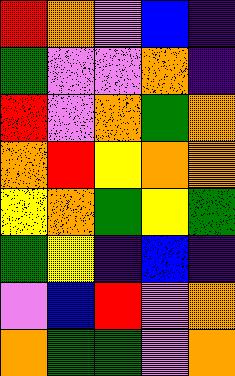[["red", "orange", "violet", "blue", "indigo"], ["green", "violet", "violet", "orange", "indigo"], ["red", "violet", "orange", "green", "orange"], ["orange", "red", "yellow", "orange", "orange"], ["yellow", "orange", "green", "yellow", "green"], ["green", "yellow", "indigo", "blue", "indigo"], ["violet", "blue", "red", "violet", "orange"], ["orange", "green", "green", "violet", "orange"]]